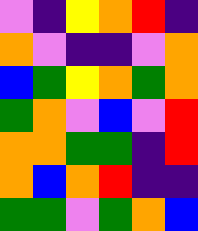[["violet", "indigo", "yellow", "orange", "red", "indigo"], ["orange", "violet", "indigo", "indigo", "violet", "orange"], ["blue", "green", "yellow", "orange", "green", "orange"], ["green", "orange", "violet", "blue", "violet", "red"], ["orange", "orange", "green", "green", "indigo", "red"], ["orange", "blue", "orange", "red", "indigo", "indigo"], ["green", "green", "violet", "green", "orange", "blue"]]